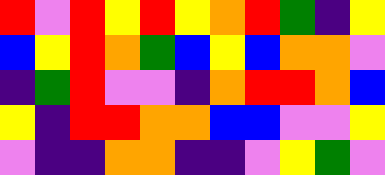[["red", "violet", "red", "yellow", "red", "yellow", "orange", "red", "green", "indigo", "yellow"], ["blue", "yellow", "red", "orange", "green", "blue", "yellow", "blue", "orange", "orange", "violet"], ["indigo", "green", "red", "violet", "violet", "indigo", "orange", "red", "red", "orange", "blue"], ["yellow", "indigo", "red", "red", "orange", "orange", "blue", "blue", "violet", "violet", "yellow"], ["violet", "indigo", "indigo", "orange", "orange", "indigo", "indigo", "violet", "yellow", "green", "violet"]]